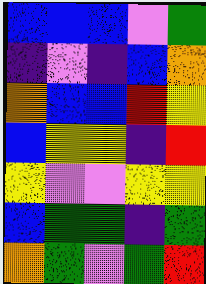[["blue", "blue", "blue", "violet", "green"], ["indigo", "violet", "indigo", "blue", "orange"], ["orange", "blue", "blue", "red", "yellow"], ["blue", "yellow", "yellow", "indigo", "red"], ["yellow", "violet", "violet", "yellow", "yellow"], ["blue", "green", "green", "indigo", "green"], ["orange", "green", "violet", "green", "red"]]